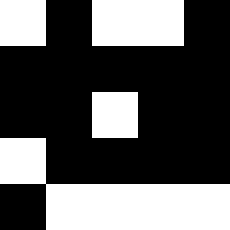[["white", "black", "white", "white", "black"], ["black", "black", "black", "black", "black"], ["black", "black", "white", "black", "black"], ["white", "black", "black", "black", "black"], ["black", "white", "white", "white", "white"]]